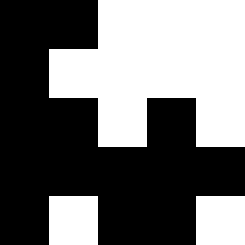[["black", "black", "white", "white", "white"], ["black", "white", "white", "white", "white"], ["black", "black", "white", "black", "white"], ["black", "black", "black", "black", "black"], ["black", "white", "black", "black", "white"]]